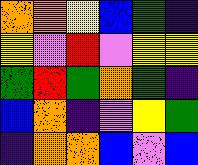[["orange", "orange", "yellow", "blue", "green", "indigo"], ["yellow", "violet", "red", "violet", "yellow", "yellow"], ["green", "red", "green", "orange", "green", "indigo"], ["blue", "orange", "indigo", "violet", "yellow", "green"], ["indigo", "orange", "orange", "blue", "violet", "blue"]]